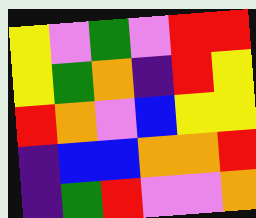[["yellow", "violet", "green", "violet", "red", "red"], ["yellow", "green", "orange", "indigo", "red", "yellow"], ["red", "orange", "violet", "blue", "yellow", "yellow"], ["indigo", "blue", "blue", "orange", "orange", "red"], ["indigo", "green", "red", "violet", "violet", "orange"]]